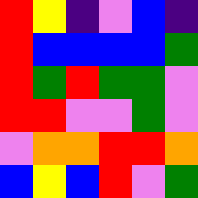[["red", "yellow", "indigo", "violet", "blue", "indigo"], ["red", "blue", "blue", "blue", "blue", "green"], ["red", "green", "red", "green", "green", "violet"], ["red", "red", "violet", "violet", "green", "violet"], ["violet", "orange", "orange", "red", "red", "orange"], ["blue", "yellow", "blue", "red", "violet", "green"]]